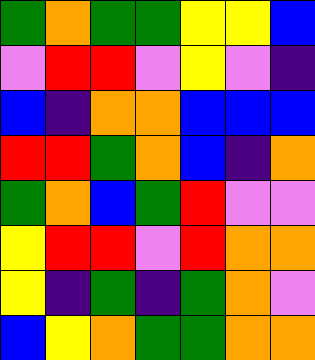[["green", "orange", "green", "green", "yellow", "yellow", "blue"], ["violet", "red", "red", "violet", "yellow", "violet", "indigo"], ["blue", "indigo", "orange", "orange", "blue", "blue", "blue"], ["red", "red", "green", "orange", "blue", "indigo", "orange"], ["green", "orange", "blue", "green", "red", "violet", "violet"], ["yellow", "red", "red", "violet", "red", "orange", "orange"], ["yellow", "indigo", "green", "indigo", "green", "orange", "violet"], ["blue", "yellow", "orange", "green", "green", "orange", "orange"]]